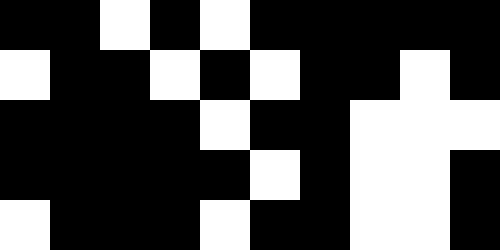[["black", "black", "white", "black", "white", "black", "black", "black", "black", "black"], ["white", "black", "black", "white", "black", "white", "black", "black", "white", "black"], ["black", "black", "black", "black", "white", "black", "black", "white", "white", "white"], ["black", "black", "black", "black", "black", "white", "black", "white", "white", "black"], ["white", "black", "black", "black", "white", "black", "black", "white", "white", "black"]]